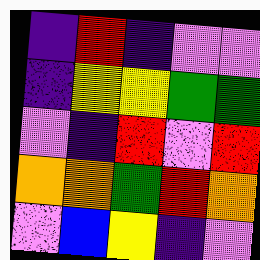[["indigo", "red", "indigo", "violet", "violet"], ["indigo", "yellow", "yellow", "green", "green"], ["violet", "indigo", "red", "violet", "red"], ["orange", "orange", "green", "red", "orange"], ["violet", "blue", "yellow", "indigo", "violet"]]